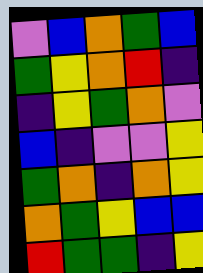[["violet", "blue", "orange", "green", "blue"], ["green", "yellow", "orange", "red", "indigo"], ["indigo", "yellow", "green", "orange", "violet"], ["blue", "indigo", "violet", "violet", "yellow"], ["green", "orange", "indigo", "orange", "yellow"], ["orange", "green", "yellow", "blue", "blue"], ["red", "green", "green", "indigo", "yellow"]]